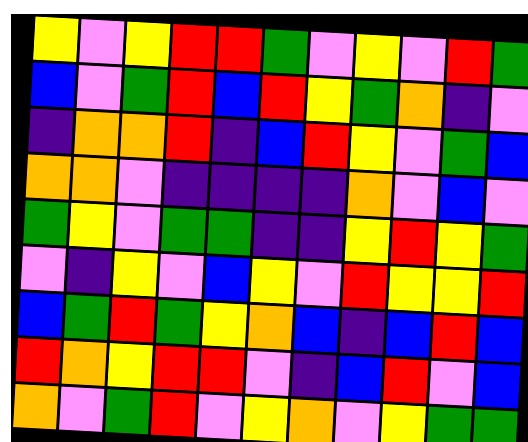[["yellow", "violet", "yellow", "red", "red", "green", "violet", "yellow", "violet", "red", "green"], ["blue", "violet", "green", "red", "blue", "red", "yellow", "green", "orange", "indigo", "violet"], ["indigo", "orange", "orange", "red", "indigo", "blue", "red", "yellow", "violet", "green", "blue"], ["orange", "orange", "violet", "indigo", "indigo", "indigo", "indigo", "orange", "violet", "blue", "violet"], ["green", "yellow", "violet", "green", "green", "indigo", "indigo", "yellow", "red", "yellow", "green"], ["violet", "indigo", "yellow", "violet", "blue", "yellow", "violet", "red", "yellow", "yellow", "red"], ["blue", "green", "red", "green", "yellow", "orange", "blue", "indigo", "blue", "red", "blue"], ["red", "orange", "yellow", "red", "red", "violet", "indigo", "blue", "red", "violet", "blue"], ["orange", "violet", "green", "red", "violet", "yellow", "orange", "violet", "yellow", "green", "green"]]